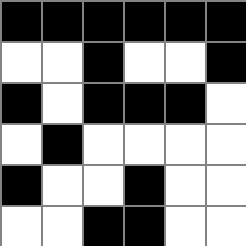[["black", "black", "black", "black", "black", "black"], ["white", "white", "black", "white", "white", "black"], ["black", "white", "black", "black", "black", "white"], ["white", "black", "white", "white", "white", "white"], ["black", "white", "white", "black", "white", "white"], ["white", "white", "black", "black", "white", "white"]]